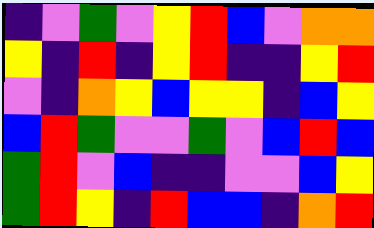[["indigo", "violet", "green", "violet", "yellow", "red", "blue", "violet", "orange", "orange"], ["yellow", "indigo", "red", "indigo", "yellow", "red", "indigo", "indigo", "yellow", "red"], ["violet", "indigo", "orange", "yellow", "blue", "yellow", "yellow", "indigo", "blue", "yellow"], ["blue", "red", "green", "violet", "violet", "green", "violet", "blue", "red", "blue"], ["green", "red", "violet", "blue", "indigo", "indigo", "violet", "violet", "blue", "yellow"], ["green", "red", "yellow", "indigo", "red", "blue", "blue", "indigo", "orange", "red"]]